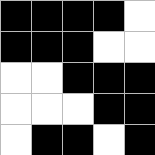[["black", "black", "black", "black", "white"], ["black", "black", "black", "white", "white"], ["white", "white", "black", "black", "black"], ["white", "white", "white", "black", "black"], ["white", "black", "black", "white", "black"]]